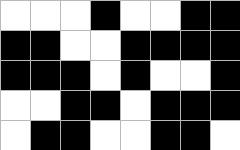[["white", "white", "white", "black", "white", "white", "black", "black"], ["black", "black", "white", "white", "black", "black", "black", "black"], ["black", "black", "black", "white", "black", "white", "white", "black"], ["white", "white", "black", "black", "white", "black", "black", "black"], ["white", "black", "black", "white", "white", "black", "black", "white"]]